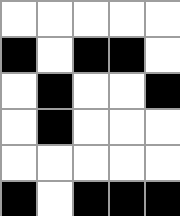[["white", "white", "white", "white", "white"], ["black", "white", "black", "black", "white"], ["white", "black", "white", "white", "black"], ["white", "black", "white", "white", "white"], ["white", "white", "white", "white", "white"], ["black", "white", "black", "black", "black"]]